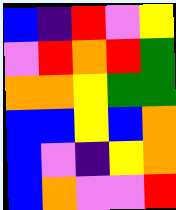[["blue", "indigo", "red", "violet", "yellow"], ["violet", "red", "orange", "red", "green"], ["orange", "orange", "yellow", "green", "green"], ["blue", "blue", "yellow", "blue", "orange"], ["blue", "violet", "indigo", "yellow", "orange"], ["blue", "orange", "violet", "violet", "red"]]